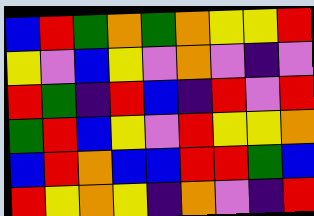[["blue", "red", "green", "orange", "green", "orange", "yellow", "yellow", "red"], ["yellow", "violet", "blue", "yellow", "violet", "orange", "violet", "indigo", "violet"], ["red", "green", "indigo", "red", "blue", "indigo", "red", "violet", "red"], ["green", "red", "blue", "yellow", "violet", "red", "yellow", "yellow", "orange"], ["blue", "red", "orange", "blue", "blue", "red", "red", "green", "blue"], ["red", "yellow", "orange", "yellow", "indigo", "orange", "violet", "indigo", "red"]]